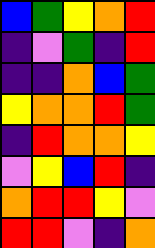[["blue", "green", "yellow", "orange", "red"], ["indigo", "violet", "green", "indigo", "red"], ["indigo", "indigo", "orange", "blue", "green"], ["yellow", "orange", "orange", "red", "green"], ["indigo", "red", "orange", "orange", "yellow"], ["violet", "yellow", "blue", "red", "indigo"], ["orange", "red", "red", "yellow", "violet"], ["red", "red", "violet", "indigo", "orange"]]